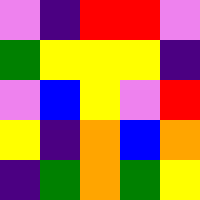[["violet", "indigo", "red", "red", "violet"], ["green", "yellow", "yellow", "yellow", "indigo"], ["violet", "blue", "yellow", "violet", "red"], ["yellow", "indigo", "orange", "blue", "orange"], ["indigo", "green", "orange", "green", "yellow"]]